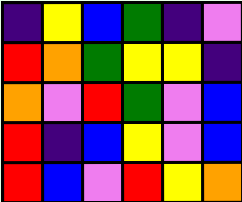[["indigo", "yellow", "blue", "green", "indigo", "violet"], ["red", "orange", "green", "yellow", "yellow", "indigo"], ["orange", "violet", "red", "green", "violet", "blue"], ["red", "indigo", "blue", "yellow", "violet", "blue"], ["red", "blue", "violet", "red", "yellow", "orange"]]